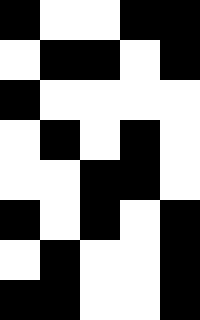[["black", "white", "white", "black", "black"], ["white", "black", "black", "white", "black"], ["black", "white", "white", "white", "white"], ["white", "black", "white", "black", "white"], ["white", "white", "black", "black", "white"], ["black", "white", "black", "white", "black"], ["white", "black", "white", "white", "black"], ["black", "black", "white", "white", "black"]]